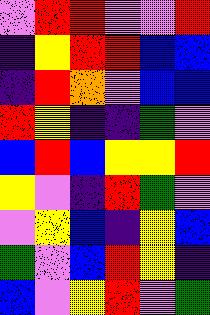[["violet", "red", "red", "violet", "violet", "red"], ["indigo", "yellow", "red", "red", "blue", "blue"], ["indigo", "red", "orange", "violet", "blue", "blue"], ["red", "yellow", "indigo", "indigo", "green", "violet"], ["blue", "red", "blue", "yellow", "yellow", "red"], ["yellow", "violet", "indigo", "red", "green", "violet"], ["violet", "yellow", "blue", "indigo", "yellow", "blue"], ["green", "violet", "blue", "red", "yellow", "indigo"], ["blue", "violet", "yellow", "red", "violet", "green"]]